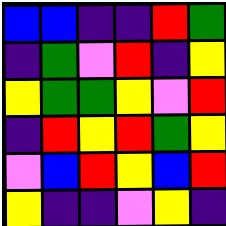[["blue", "blue", "indigo", "indigo", "red", "green"], ["indigo", "green", "violet", "red", "indigo", "yellow"], ["yellow", "green", "green", "yellow", "violet", "red"], ["indigo", "red", "yellow", "red", "green", "yellow"], ["violet", "blue", "red", "yellow", "blue", "red"], ["yellow", "indigo", "indigo", "violet", "yellow", "indigo"]]